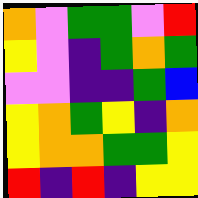[["orange", "violet", "green", "green", "violet", "red"], ["yellow", "violet", "indigo", "green", "orange", "green"], ["violet", "violet", "indigo", "indigo", "green", "blue"], ["yellow", "orange", "green", "yellow", "indigo", "orange"], ["yellow", "orange", "orange", "green", "green", "yellow"], ["red", "indigo", "red", "indigo", "yellow", "yellow"]]